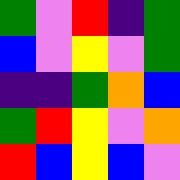[["green", "violet", "red", "indigo", "green"], ["blue", "violet", "yellow", "violet", "green"], ["indigo", "indigo", "green", "orange", "blue"], ["green", "red", "yellow", "violet", "orange"], ["red", "blue", "yellow", "blue", "violet"]]